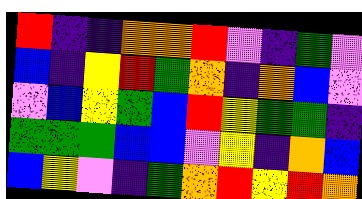[["red", "indigo", "indigo", "orange", "orange", "red", "violet", "indigo", "green", "violet"], ["blue", "indigo", "yellow", "red", "green", "orange", "indigo", "orange", "blue", "violet"], ["violet", "blue", "yellow", "green", "blue", "red", "yellow", "green", "green", "indigo"], ["green", "green", "green", "blue", "blue", "violet", "yellow", "indigo", "orange", "blue"], ["blue", "yellow", "violet", "indigo", "green", "orange", "red", "yellow", "red", "orange"]]